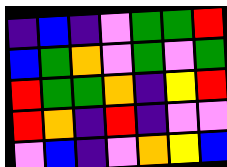[["indigo", "blue", "indigo", "violet", "green", "green", "red"], ["blue", "green", "orange", "violet", "green", "violet", "green"], ["red", "green", "green", "orange", "indigo", "yellow", "red"], ["red", "orange", "indigo", "red", "indigo", "violet", "violet"], ["violet", "blue", "indigo", "violet", "orange", "yellow", "blue"]]